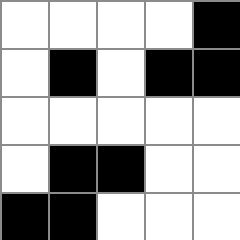[["white", "white", "white", "white", "black"], ["white", "black", "white", "black", "black"], ["white", "white", "white", "white", "white"], ["white", "black", "black", "white", "white"], ["black", "black", "white", "white", "white"]]